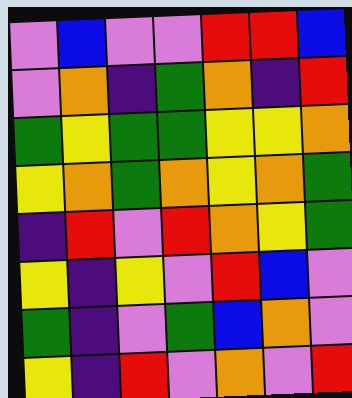[["violet", "blue", "violet", "violet", "red", "red", "blue"], ["violet", "orange", "indigo", "green", "orange", "indigo", "red"], ["green", "yellow", "green", "green", "yellow", "yellow", "orange"], ["yellow", "orange", "green", "orange", "yellow", "orange", "green"], ["indigo", "red", "violet", "red", "orange", "yellow", "green"], ["yellow", "indigo", "yellow", "violet", "red", "blue", "violet"], ["green", "indigo", "violet", "green", "blue", "orange", "violet"], ["yellow", "indigo", "red", "violet", "orange", "violet", "red"]]